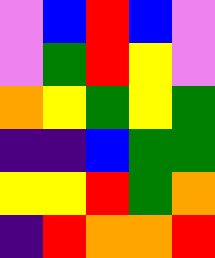[["violet", "blue", "red", "blue", "violet"], ["violet", "green", "red", "yellow", "violet"], ["orange", "yellow", "green", "yellow", "green"], ["indigo", "indigo", "blue", "green", "green"], ["yellow", "yellow", "red", "green", "orange"], ["indigo", "red", "orange", "orange", "red"]]